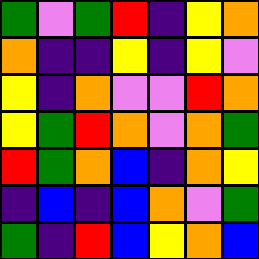[["green", "violet", "green", "red", "indigo", "yellow", "orange"], ["orange", "indigo", "indigo", "yellow", "indigo", "yellow", "violet"], ["yellow", "indigo", "orange", "violet", "violet", "red", "orange"], ["yellow", "green", "red", "orange", "violet", "orange", "green"], ["red", "green", "orange", "blue", "indigo", "orange", "yellow"], ["indigo", "blue", "indigo", "blue", "orange", "violet", "green"], ["green", "indigo", "red", "blue", "yellow", "orange", "blue"]]